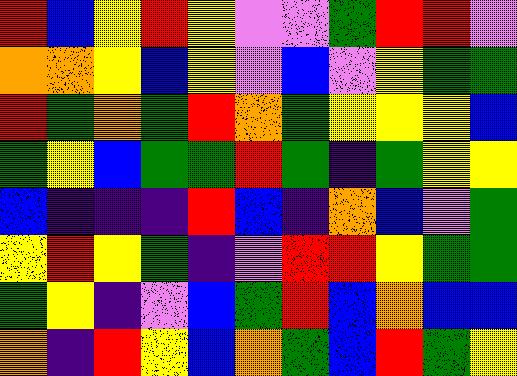[["red", "blue", "yellow", "red", "yellow", "violet", "violet", "green", "red", "red", "violet"], ["orange", "orange", "yellow", "blue", "yellow", "violet", "blue", "violet", "yellow", "green", "green"], ["red", "green", "orange", "green", "red", "orange", "green", "yellow", "yellow", "yellow", "blue"], ["green", "yellow", "blue", "green", "green", "red", "green", "indigo", "green", "yellow", "yellow"], ["blue", "indigo", "indigo", "indigo", "red", "blue", "indigo", "orange", "blue", "violet", "green"], ["yellow", "red", "yellow", "green", "indigo", "violet", "red", "red", "yellow", "green", "green"], ["green", "yellow", "indigo", "violet", "blue", "green", "red", "blue", "orange", "blue", "blue"], ["orange", "indigo", "red", "yellow", "blue", "orange", "green", "blue", "red", "green", "yellow"]]